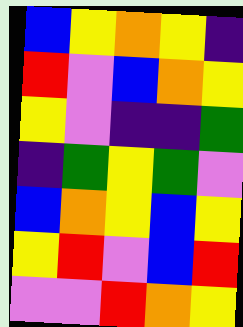[["blue", "yellow", "orange", "yellow", "indigo"], ["red", "violet", "blue", "orange", "yellow"], ["yellow", "violet", "indigo", "indigo", "green"], ["indigo", "green", "yellow", "green", "violet"], ["blue", "orange", "yellow", "blue", "yellow"], ["yellow", "red", "violet", "blue", "red"], ["violet", "violet", "red", "orange", "yellow"]]